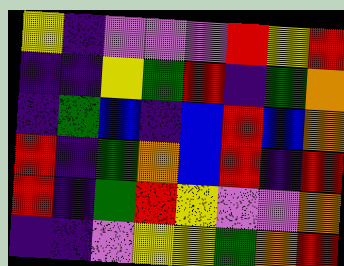[["yellow", "indigo", "violet", "violet", "violet", "red", "yellow", "red"], ["indigo", "indigo", "yellow", "green", "red", "indigo", "green", "orange"], ["indigo", "green", "blue", "indigo", "blue", "red", "blue", "orange"], ["red", "indigo", "green", "orange", "blue", "red", "indigo", "red"], ["red", "indigo", "green", "red", "yellow", "violet", "violet", "orange"], ["indigo", "indigo", "violet", "yellow", "yellow", "green", "orange", "red"]]